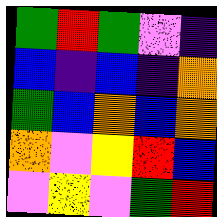[["green", "red", "green", "violet", "indigo"], ["blue", "indigo", "blue", "indigo", "orange"], ["green", "blue", "orange", "blue", "orange"], ["orange", "violet", "yellow", "red", "blue"], ["violet", "yellow", "violet", "green", "red"]]